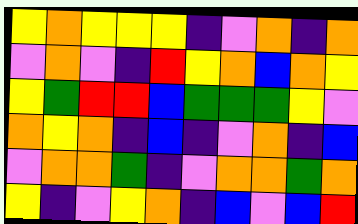[["yellow", "orange", "yellow", "yellow", "yellow", "indigo", "violet", "orange", "indigo", "orange"], ["violet", "orange", "violet", "indigo", "red", "yellow", "orange", "blue", "orange", "yellow"], ["yellow", "green", "red", "red", "blue", "green", "green", "green", "yellow", "violet"], ["orange", "yellow", "orange", "indigo", "blue", "indigo", "violet", "orange", "indigo", "blue"], ["violet", "orange", "orange", "green", "indigo", "violet", "orange", "orange", "green", "orange"], ["yellow", "indigo", "violet", "yellow", "orange", "indigo", "blue", "violet", "blue", "red"]]